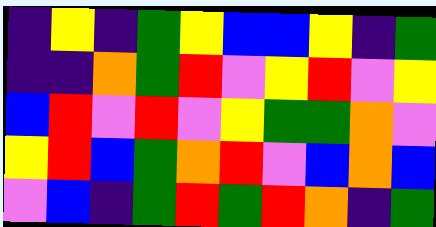[["indigo", "yellow", "indigo", "green", "yellow", "blue", "blue", "yellow", "indigo", "green"], ["indigo", "indigo", "orange", "green", "red", "violet", "yellow", "red", "violet", "yellow"], ["blue", "red", "violet", "red", "violet", "yellow", "green", "green", "orange", "violet"], ["yellow", "red", "blue", "green", "orange", "red", "violet", "blue", "orange", "blue"], ["violet", "blue", "indigo", "green", "red", "green", "red", "orange", "indigo", "green"]]